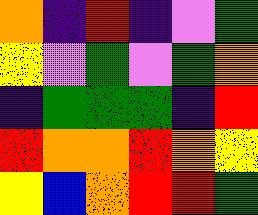[["orange", "indigo", "red", "indigo", "violet", "green"], ["yellow", "violet", "green", "violet", "green", "orange"], ["indigo", "green", "green", "green", "indigo", "red"], ["red", "orange", "orange", "red", "orange", "yellow"], ["yellow", "blue", "orange", "red", "red", "green"]]